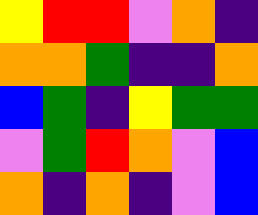[["yellow", "red", "red", "violet", "orange", "indigo"], ["orange", "orange", "green", "indigo", "indigo", "orange"], ["blue", "green", "indigo", "yellow", "green", "green"], ["violet", "green", "red", "orange", "violet", "blue"], ["orange", "indigo", "orange", "indigo", "violet", "blue"]]